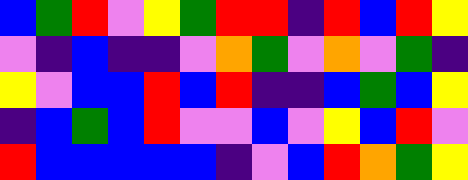[["blue", "green", "red", "violet", "yellow", "green", "red", "red", "indigo", "red", "blue", "red", "yellow"], ["violet", "indigo", "blue", "indigo", "indigo", "violet", "orange", "green", "violet", "orange", "violet", "green", "indigo"], ["yellow", "violet", "blue", "blue", "red", "blue", "red", "indigo", "indigo", "blue", "green", "blue", "yellow"], ["indigo", "blue", "green", "blue", "red", "violet", "violet", "blue", "violet", "yellow", "blue", "red", "violet"], ["red", "blue", "blue", "blue", "blue", "blue", "indigo", "violet", "blue", "red", "orange", "green", "yellow"]]